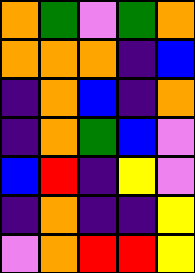[["orange", "green", "violet", "green", "orange"], ["orange", "orange", "orange", "indigo", "blue"], ["indigo", "orange", "blue", "indigo", "orange"], ["indigo", "orange", "green", "blue", "violet"], ["blue", "red", "indigo", "yellow", "violet"], ["indigo", "orange", "indigo", "indigo", "yellow"], ["violet", "orange", "red", "red", "yellow"]]